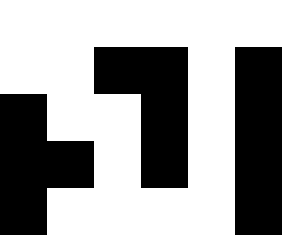[["white", "white", "white", "white", "white", "white"], ["white", "white", "black", "black", "white", "black"], ["black", "white", "white", "black", "white", "black"], ["black", "black", "white", "black", "white", "black"], ["black", "white", "white", "white", "white", "black"]]